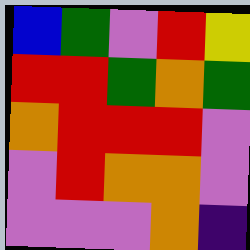[["blue", "green", "violet", "red", "yellow"], ["red", "red", "green", "orange", "green"], ["orange", "red", "red", "red", "violet"], ["violet", "red", "orange", "orange", "violet"], ["violet", "violet", "violet", "orange", "indigo"]]